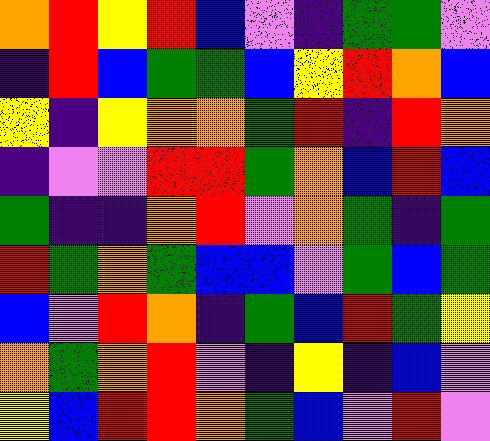[["orange", "red", "yellow", "red", "blue", "violet", "indigo", "green", "green", "violet"], ["indigo", "red", "blue", "green", "green", "blue", "yellow", "red", "orange", "blue"], ["yellow", "indigo", "yellow", "orange", "orange", "green", "red", "indigo", "red", "orange"], ["indigo", "violet", "violet", "red", "red", "green", "orange", "blue", "red", "blue"], ["green", "indigo", "indigo", "orange", "red", "violet", "orange", "green", "indigo", "green"], ["red", "green", "orange", "green", "blue", "blue", "violet", "green", "blue", "green"], ["blue", "violet", "red", "orange", "indigo", "green", "blue", "red", "green", "yellow"], ["orange", "green", "orange", "red", "violet", "indigo", "yellow", "indigo", "blue", "violet"], ["yellow", "blue", "red", "red", "orange", "green", "blue", "violet", "red", "violet"]]